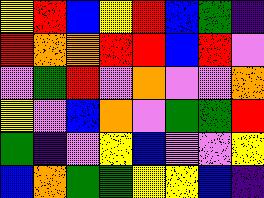[["yellow", "red", "blue", "yellow", "red", "blue", "green", "indigo"], ["red", "orange", "orange", "red", "red", "blue", "red", "violet"], ["violet", "green", "red", "violet", "orange", "violet", "violet", "orange"], ["yellow", "violet", "blue", "orange", "violet", "green", "green", "red"], ["green", "indigo", "violet", "yellow", "blue", "violet", "violet", "yellow"], ["blue", "orange", "green", "green", "yellow", "yellow", "blue", "indigo"]]